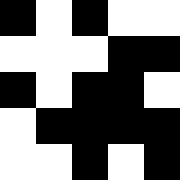[["black", "white", "black", "white", "white"], ["white", "white", "white", "black", "black"], ["black", "white", "black", "black", "white"], ["white", "black", "black", "black", "black"], ["white", "white", "black", "white", "black"]]